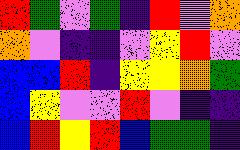[["red", "green", "violet", "green", "indigo", "red", "violet", "orange"], ["orange", "violet", "indigo", "indigo", "violet", "yellow", "red", "violet"], ["blue", "blue", "red", "indigo", "yellow", "yellow", "orange", "green"], ["blue", "yellow", "violet", "violet", "red", "violet", "indigo", "indigo"], ["blue", "red", "yellow", "red", "blue", "green", "green", "indigo"]]